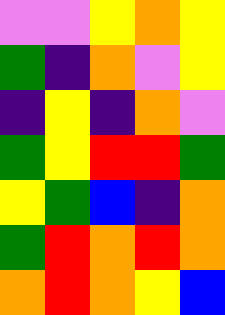[["violet", "violet", "yellow", "orange", "yellow"], ["green", "indigo", "orange", "violet", "yellow"], ["indigo", "yellow", "indigo", "orange", "violet"], ["green", "yellow", "red", "red", "green"], ["yellow", "green", "blue", "indigo", "orange"], ["green", "red", "orange", "red", "orange"], ["orange", "red", "orange", "yellow", "blue"]]